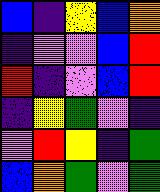[["blue", "indigo", "yellow", "blue", "orange"], ["indigo", "violet", "violet", "blue", "red"], ["red", "indigo", "violet", "blue", "red"], ["indigo", "yellow", "green", "violet", "indigo"], ["violet", "red", "yellow", "indigo", "green"], ["blue", "orange", "green", "violet", "green"]]